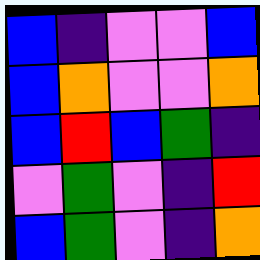[["blue", "indigo", "violet", "violet", "blue"], ["blue", "orange", "violet", "violet", "orange"], ["blue", "red", "blue", "green", "indigo"], ["violet", "green", "violet", "indigo", "red"], ["blue", "green", "violet", "indigo", "orange"]]